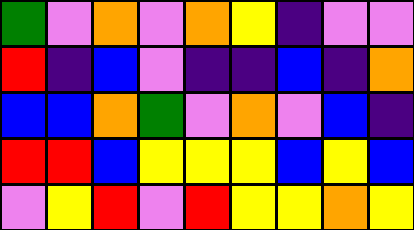[["green", "violet", "orange", "violet", "orange", "yellow", "indigo", "violet", "violet"], ["red", "indigo", "blue", "violet", "indigo", "indigo", "blue", "indigo", "orange"], ["blue", "blue", "orange", "green", "violet", "orange", "violet", "blue", "indigo"], ["red", "red", "blue", "yellow", "yellow", "yellow", "blue", "yellow", "blue"], ["violet", "yellow", "red", "violet", "red", "yellow", "yellow", "orange", "yellow"]]